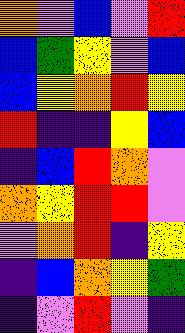[["orange", "violet", "blue", "violet", "red"], ["blue", "green", "yellow", "violet", "blue"], ["blue", "yellow", "orange", "red", "yellow"], ["red", "indigo", "indigo", "yellow", "blue"], ["indigo", "blue", "red", "orange", "violet"], ["orange", "yellow", "red", "red", "violet"], ["violet", "orange", "red", "indigo", "yellow"], ["indigo", "blue", "orange", "yellow", "green"], ["indigo", "violet", "red", "violet", "indigo"]]